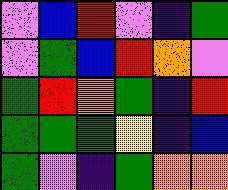[["violet", "blue", "red", "violet", "indigo", "green"], ["violet", "green", "blue", "red", "orange", "violet"], ["green", "red", "orange", "green", "indigo", "red"], ["green", "green", "green", "yellow", "indigo", "blue"], ["green", "violet", "indigo", "green", "orange", "orange"]]